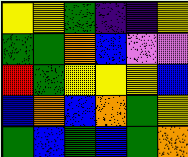[["yellow", "yellow", "green", "indigo", "indigo", "yellow"], ["green", "green", "orange", "blue", "violet", "violet"], ["red", "green", "yellow", "yellow", "yellow", "blue"], ["blue", "orange", "blue", "orange", "green", "yellow"], ["green", "blue", "green", "blue", "green", "orange"]]